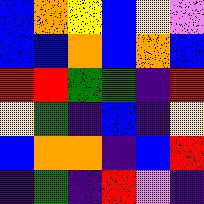[["blue", "orange", "yellow", "blue", "yellow", "violet"], ["blue", "blue", "orange", "blue", "orange", "blue"], ["red", "red", "green", "green", "indigo", "red"], ["yellow", "green", "indigo", "blue", "indigo", "yellow"], ["blue", "orange", "orange", "indigo", "blue", "red"], ["indigo", "green", "indigo", "red", "violet", "indigo"]]